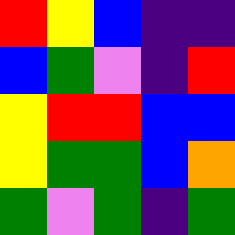[["red", "yellow", "blue", "indigo", "indigo"], ["blue", "green", "violet", "indigo", "red"], ["yellow", "red", "red", "blue", "blue"], ["yellow", "green", "green", "blue", "orange"], ["green", "violet", "green", "indigo", "green"]]